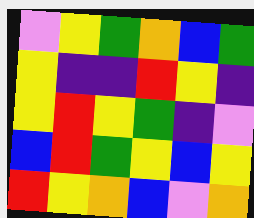[["violet", "yellow", "green", "orange", "blue", "green"], ["yellow", "indigo", "indigo", "red", "yellow", "indigo"], ["yellow", "red", "yellow", "green", "indigo", "violet"], ["blue", "red", "green", "yellow", "blue", "yellow"], ["red", "yellow", "orange", "blue", "violet", "orange"]]